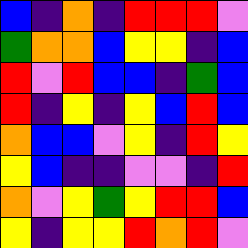[["blue", "indigo", "orange", "indigo", "red", "red", "red", "violet"], ["green", "orange", "orange", "blue", "yellow", "yellow", "indigo", "blue"], ["red", "violet", "red", "blue", "blue", "indigo", "green", "blue"], ["red", "indigo", "yellow", "indigo", "yellow", "blue", "red", "blue"], ["orange", "blue", "blue", "violet", "yellow", "indigo", "red", "yellow"], ["yellow", "blue", "indigo", "indigo", "violet", "violet", "indigo", "red"], ["orange", "violet", "yellow", "green", "yellow", "red", "red", "blue"], ["yellow", "indigo", "yellow", "yellow", "red", "orange", "red", "violet"]]